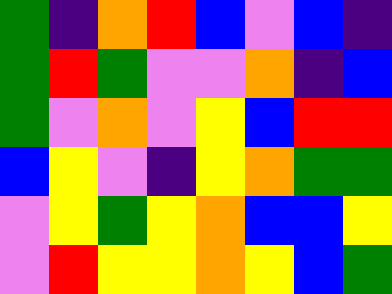[["green", "indigo", "orange", "red", "blue", "violet", "blue", "indigo"], ["green", "red", "green", "violet", "violet", "orange", "indigo", "blue"], ["green", "violet", "orange", "violet", "yellow", "blue", "red", "red"], ["blue", "yellow", "violet", "indigo", "yellow", "orange", "green", "green"], ["violet", "yellow", "green", "yellow", "orange", "blue", "blue", "yellow"], ["violet", "red", "yellow", "yellow", "orange", "yellow", "blue", "green"]]